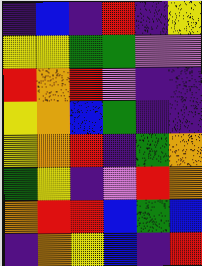[["indigo", "blue", "indigo", "red", "indigo", "yellow"], ["yellow", "yellow", "green", "green", "violet", "violet"], ["red", "orange", "red", "violet", "indigo", "indigo"], ["yellow", "orange", "blue", "green", "indigo", "indigo"], ["yellow", "orange", "red", "indigo", "green", "orange"], ["green", "yellow", "indigo", "violet", "red", "orange"], ["orange", "red", "red", "blue", "green", "blue"], ["indigo", "orange", "yellow", "blue", "indigo", "red"]]